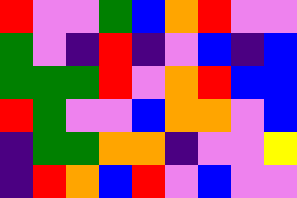[["red", "violet", "violet", "green", "blue", "orange", "red", "violet", "violet"], ["green", "violet", "indigo", "red", "indigo", "violet", "blue", "indigo", "blue"], ["green", "green", "green", "red", "violet", "orange", "red", "blue", "blue"], ["red", "green", "violet", "violet", "blue", "orange", "orange", "violet", "blue"], ["indigo", "green", "green", "orange", "orange", "indigo", "violet", "violet", "yellow"], ["indigo", "red", "orange", "blue", "red", "violet", "blue", "violet", "violet"]]